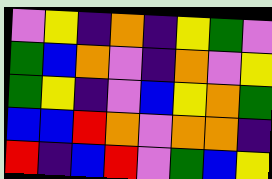[["violet", "yellow", "indigo", "orange", "indigo", "yellow", "green", "violet"], ["green", "blue", "orange", "violet", "indigo", "orange", "violet", "yellow"], ["green", "yellow", "indigo", "violet", "blue", "yellow", "orange", "green"], ["blue", "blue", "red", "orange", "violet", "orange", "orange", "indigo"], ["red", "indigo", "blue", "red", "violet", "green", "blue", "yellow"]]